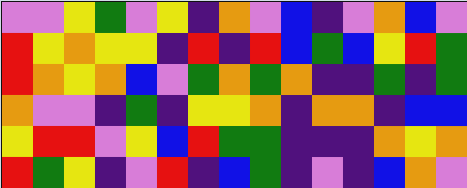[["violet", "violet", "yellow", "green", "violet", "yellow", "indigo", "orange", "violet", "blue", "indigo", "violet", "orange", "blue", "violet"], ["red", "yellow", "orange", "yellow", "yellow", "indigo", "red", "indigo", "red", "blue", "green", "blue", "yellow", "red", "green"], ["red", "orange", "yellow", "orange", "blue", "violet", "green", "orange", "green", "orange", "indigo", "indigo", "green", "indigo", "green"], ["orange", "violet", "violet", "indigo", "green", "indigo", "yellow", "yellow", "orange", "indigo", "orange", "orange", "indigo", "blue", "blue"], ["yellow", "red", "red", "violet", "yellow", "blue", "red", "green", "green", "indigo", "indigo", "indigo", "orange", "yellow", "orange"], ["red", "green", "yellow", "indigo", "violet", "red", "indigo", "blue", "green", "indigo", "violet", "indigo", "blue", "orange", "violet"]]